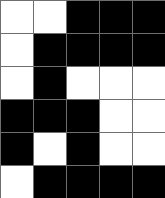[["white", "white", "black", "black", "black"], ["white", "black", "black", "black", "black"], ["white", "black", "white", "white", "white"], ["black", "black", "black", "white", "white"], ["black", "white", "black", "white", "white"], ["white", "black", "black", "black", "black"]]